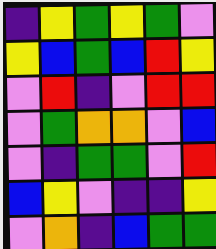[["indigo", "yellow", "green", "yellow", "green", "violet"], ["yellow", "blue", "green", "blue", "red", "yellow"], ["violet", "red", "indigo", "violet", "red", "red"], ["violet", "green", "orange", "orange", "violet", "blue"], ["violet", "indigo", "green", "green", "violet", "red"], ["blue", "yellow", "violet", "indigo", "indigo", "yellow"], ["violet", "orange", "indigo", "blue", "green", "green"]]